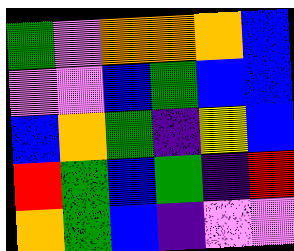[["green", "violet", "orange", "orange", "orange", "blue"], ["violet", "violet", "blue", "green", "blue", "blue"], ["blue", "orange", "green", "indigo", "yellow", "blue"], ["red", "green", "blue", "green", "indigo", "red"], ["orange", "green", "blue", "indigo", "violet", "violet"]]